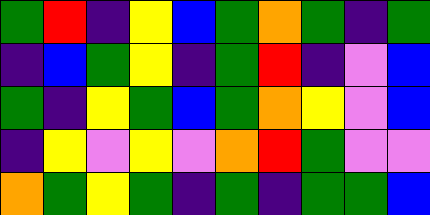[["green", "red", "indigo", "yellow", "blue", "green", "orange", "green", "indigo", "green"], ["indigo", "blue", "green", "yellow", "indigo", "green", "red", "indigo", "violet", "blue"], ["green", "indigo", "yellow", "green", "blue", "green", "orange", "yellow", "violet", "blue"], ["indigo", "yellow", "violet", "yellow", "violet", "orange", "red", "green", "violet", "violet"], ["orange", "green", "yellow", "green", "indigo", "green", "indigo", "green", "green", "blue"]]